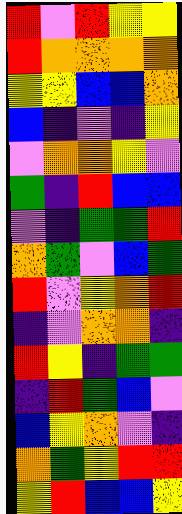[["red", "violet", "red", "yellow", "yellow"], ["red", "orange", "orange", "orange", "orange"], ["yellow", "yellow", "blue", "blue", "orange"], ["blue", "indigo", "violet", "indigo", "yellow"], ["violet", "orange", "orange", "yellow", "violet"], ["green", "indigo", "red", "blue", "blue"], ["violet", "indigo", "green", "green", "red"], ["orange", "green", "violet", "blue", "green"], ["red", "violet", "yellow", "orange", "red"], ["indigo", "violet", "orange", "orange", "indigo"], ["red", "yellow", "indigo", "green", "green"], ["indigo", "red", "green", "blue", "violet"], ["blue", "yellow", "orange", "violet", "indigo"], ["orange", "green", "yellow", "red", "red"], ["yellow", "red", "blue", "blue", "yellow"]]